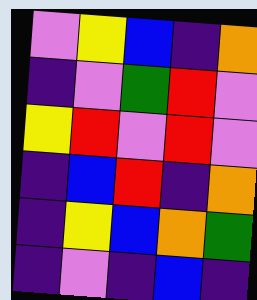[["violet", "yellow", "blue", "indigo", "orange"], ["indigo", "violet", "green", "red", "violet"], ["yellow", "red", "violet", "red", "violet"], ["indigo", "blue", "red", "indigo", "orange"], ["indigo", "yellow", "blue", "orange", "green"], ["indigo", "violet", "indigo", "blue", "indigo"]]